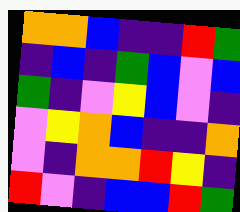[["orange", "orange", "blue", "indigo", "indigo", "red", "green"], ["indigo", "blue", "indigo", "green", "blue", "violet", "blue"], ["green", "indigo", "violet", "yellow", "blue", "violet", "indigo"], ["violet", "yellow", "orange", "blue", "indigo", "indigo", "orange"], ["violet", "indigo", "orange", "orange", "red", "yellow", "indigo"], ["red", "violet", "indigo", "blue", "blue", "red", "green"]]